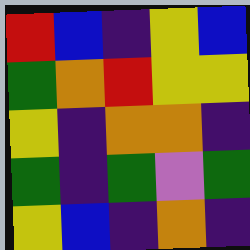[["red", "blue", "indigo", "yellow", "blue"], ["green", "orange", "red", "yellow", "yellow"], ["yellow", "indigo", "orange", "orange", "indigo"], ["green", "indigo", "green", "violet", "green"], ["yellow", "blue", "indigo", "orange", "indigo"]]